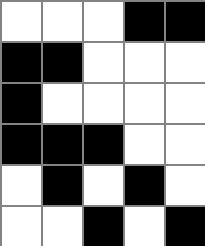[["white", "white", "white", "black", "black"], ["black", "black", "white", "white", "white"], ["black", "white", "white", "white", "white"], ["black", "black", "black", "white", "white"], ["white", "black", "white", "black", "white"], ["white", "white", "black", "white", "black"]]